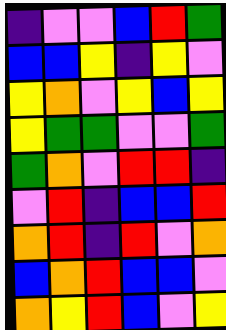[["indigo", "violet", "violet", "blue", "red", "green"], ["blue", "blue", "yellow", "indigo", "yellow", "violet"], ["yellow", "orange", "violet", "yellow", "blue", "yellow"], ["yellow", "green", "green", "violet", "violet", "green"], ["green", "orange", "violet", "red", "red", "indigo"], ["violet", "red", "indigo", "blue", "blue", "red"], ["orange", "red", "indigo", "red", "violet", "orange"], ["blue", "orange", "red", "blue", "blue", "violet"], ["orange", "yellow", "red", "blue", "violet", "yellow"]]